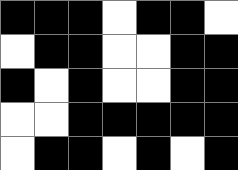[["black", "black", "black", "white", "black", "black", "white"], ["white", "black", "black", "white", "white", "black", "black"], ["black", "white", "black", "white", "white", "black", "black"], ["white", "white", "black", "black", "black", "black", "black"], ["white", "black", "black", "white", "black", "white", "black"]]